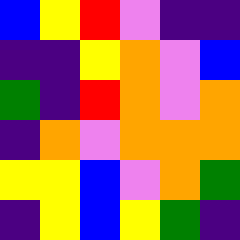[["blue", "yellow", "red", "violet", "indigo", "indigo"], ["indigo", "indigo", "yellow", "orange", "violet", "blue"], ["green", "indigo", "red", "orange", "violet", "orange"], ["indigo", "orange", "violet", "orange", "orange", "orange"], ["yellow", "yellow", "blue", "violet", "orange", "green"], ["indigo", "yellow", "blue", "yellow", "green", "indigo"]]